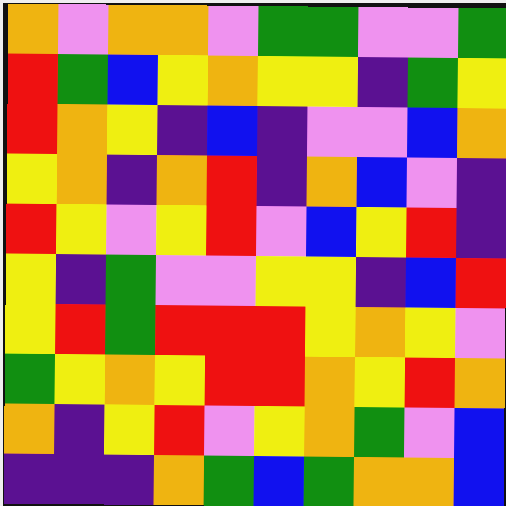[["orange", "violet", "orange", "orange", "violet", "green", "green", "violet", "violet", "green"], ["red", "green", "blue", "yellow", "orange", "yellow", "yellow", "indigo", "green", "yellow"], ["red", "orange", "yellow", "indigo", "blue", "indigo", "violet", "violet", "blue", "orange"], ["yellow", "orange", "indigo", "orange", "red", "indigo", "orange", "blue", "violet", "indigo"], ["red", "yellow", "violet", "yellow", "red", "violet", "blue", "yellow", "red", "indigo"], ["yellow", "indigo", "green", "violet", "violet", "yellow", "yellow", "indigo", "blue", "red"], ["yellow", "red", "green", "red", "red", "red", "yellow", "orange", "yellow", "violet"], ["green", "yellow", "orange", "yellow", "red", "red", "orange", "yellow", "red", "orange"], ["orange", "indigo", "yellow", "red", "violet", "yellow", "orange", "green", "violet", "blue"], ["indigo", "indigo", "indigo", "orange", "green", "blue", "green", "orange", "orange", "blue"]]